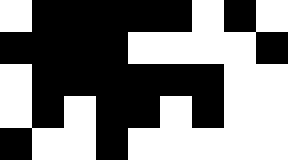[["white", "black", "black", "black", "black", "black", "white", "black", "white"], ["black", "black", "black", "black", "white", "white", "white", "white", "black"], ["white", "black", "black", "black", "black", "black", "black", "white", "white"], ["white", "black", "white", "black", "black", "white", "black", "white", "white"], ["black", "white", "white", "black", "white", "white", "white", "white", "white"]]